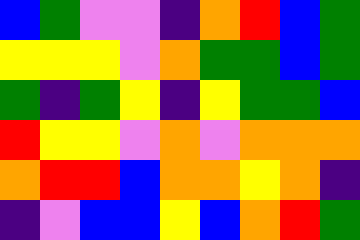[["blue", "green", "violet", "violet", "indigo", "orange", "red", "blue", "green"], ["yellow", "yellow", "yellow", "violet", "orange", "green", "green", "blue", "green"], ["green", "indigo", "green", "yellow", "indigo", "yellow", "green", "green", "blue"], ["red", "yellow", "yellow", "violet", "orange", "violet", "orange", "orange", "orange"], ["orange", "red", "red", "blue", "orange", "orange", "yellow", "orange", "indigo"], ["indigo", "violet", "blue", "blue", "yellow", "blue", "orange", "red", "green"]]